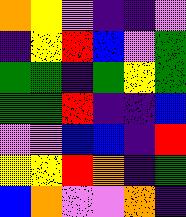[["orange", "yellow", "violet", "indigo", "indigo", "violet"], ["indigo", "yellow", "red", "blue", "violet", "green"], ["green", "green", "indigo", "green", "yellow", "green"], ["green", "green", "red", "indigo", "indigo", "blue"], ["violet", "violet", "blue", "blue", "indigo", "red"], ["yellow", "yellow", "red", "orange", "indigo", "green"], ["blue", "orange", "violet", "violet", "orange", "indigo"]]